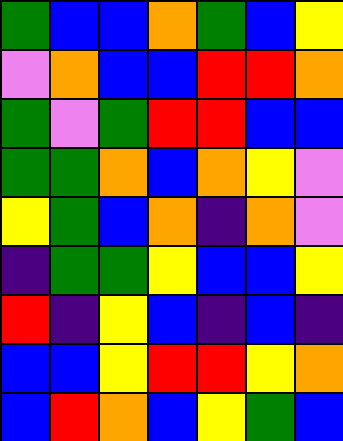[["green", "blue", "blue", "orange", "green", "blue", "yellow"], ["violet", "orange", "blue", "blue", "red", "red", "orange"], ["green", "violet", "green", "red", "red", "blue", "blue"], ["green", "green", "orange", "blue", "orange", "yellow", "violet"], ["yellow", "green", "blue", "orange", "indigo", "orange", "violet"], ["indigo", "green", "green", "yellow", "blue", "blue", "yellow"], ["red", "indigo", "yellow", "blue", "indigo", "blue", "indigo"], ["blue", "blue", "yellow", "red", "red", "yellow", "orange"], ["blue", "red", "orange", "blue", "yellow", "green", "blue"]]